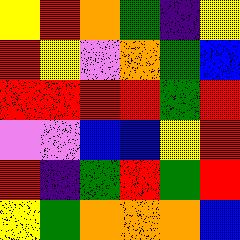[["yellow", "red", "orange", "green", "indigo", "yellow"], ["red", "yellow", "violet", "orange", "green", "blue"], ["red", "red", "red", "red", "green", "red"], ["violet", "violet", "blue", "blue", "yellow", "red"], ["red", "indigo", "green", "red", "green", "red"], ["yellow", "green", "orange", "orange", "orange", "blue"]]